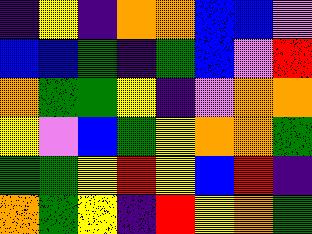[["indigo", "yellow", "indigo", "orange", "orange", "blue", "blue", "violet"], ["blue", "blue", "green", "indigo", "green", "blue", "violet", "red"], ["orange", "green", "green", "yellow", "indigo", "violet", "orange", "orange"], ["yellow", "violet", "blue", "green", "yellow", "orange", "orange", "green"], ["green", "green", "yellow", "red", "yellow", "blue", "red", "indigo"], ["orange", "green", "yellow", "indigo", "red", "yellow", "orange", "green"]]